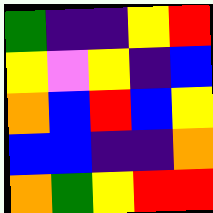[["green", "indigo", "indigo", "yellow", "red"], ["yellow", "violet", "yellow", "indigo", "blue"], ["orange", "blue", "red", "blue", "yellow"], ["blue", "blue", "indigo", "indigo", "orange"], ["orange", "green", "yellow", "red", "red"]]